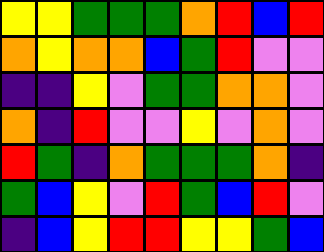[["yellow", "yellow", "green", "green", "green", "orange", "red", "blue", "red"], ["orange", "yellow", "orange", "orange", "blue", "green", "red", "violet", "violet"], ["indigo", "indigo", "yellow", "violet", "green", "green", "orange", "orange", "violet"], ["orange", "indigo", "red", "violet", "violet", "yellow", "violet", "orange", "violet"], ["red", "green", "indigo", "orange", "green", "green", "green", "orange", "indigo"], ["green", "blue", "yellow", "violet", "red", "green", "blue", "red", "violet"], ["indigo", "blue", "yellow", "red", "red", "yellow", "yellow", "green", "blue"]]